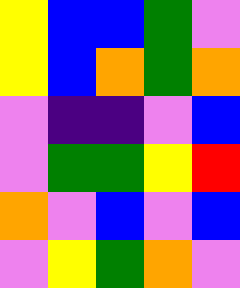[["yellow", "blue", "blue", "green", "violet"], ["yellow", "blue", "orange", "green", "orange"], ["violet", "indigo", "indigo", "violet", "blue"], ["violet", "green", "green", "yellow", "red"], ["orange", "violet", "blue", "violet", "blue"], ["violet", "yellow", "green", "orange", "violet"]]